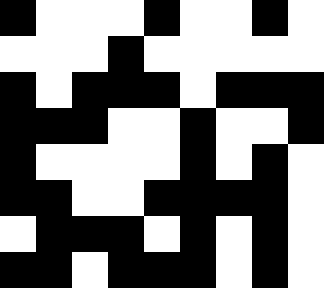[["black", "white", "white", "white", "black", "white", "white", "black", "white"], ["white", "white", "white", "black", "white", "white", "white", "white", "white"], ["black", "white", "black", "black", "black", "white", "black", "black", "black"], ["black", "black", "black", "white", "white", "black", "white", "white", "black"], ["black", "white", "white", "white", "white", "black", "white", "black", "white"], ["black", "black", "white", "white", "black", "black", "black", "black", "white"], ["white", "black", "black", "black", "white", "black", "white", "black", "white"], ["black", "black", "white", "black", "black", "black", "white", "black", "white"]]